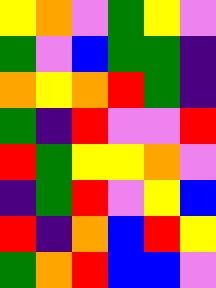[["yellow", "orange", "violet", "green", "yellow", "violet"], ["green", "violet", "blue", "green", "green", "indigo"], ["orange", "yellow", "orange", "red", "green", "indigo"], ["green", "indigo", "red", "violet", "violet", "red"], ["red", "green", "yellow", "yellow", "orange", "violet"], ["indigo", "green", "red", "violet", "yellow", "blue"], ["red", "indigo", "orange", "blue", "red", "yellow"], ["green", "orange", "red", "blue", "blue", "violet"]]